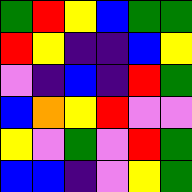[["green", "red", "yellow", "blue", "green", "green"], ["red", "yellow", "indigo", "indigo", "blue", "yellow"], ["violet", "indigo", "blue", "indigo", "red", "green"], ["blue", "orange", "yellow", "red", "violet", "violet"], ["yellow", "violet", "green", "violet", "red", "green"], ["blue", "blue", "indigo", "violet", "yellow", "green"]]